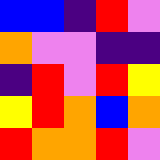[["blue", "blue", "indigo", "red", "violet"], ["orange", "violet", "violet", "indigo", "indigo"], ["indigo", "red", "violet", "red", "yellow"], ["yellow", "red", "orange", "blue", "orange"], ["red", "orange", "orange", "red", "violet"]]